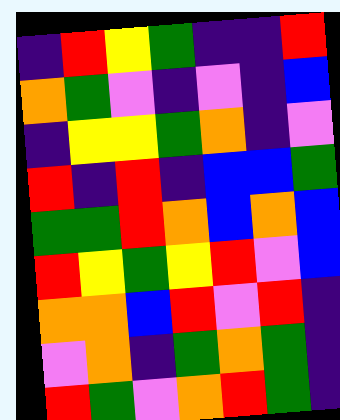[["indigo", "red", "yellow", "green", "indigo", "indigo", "red"], ["orange", "green", "violet", "indigo", "violet", "indigo", "blue"], ["indigo", "yellow", "yellow", "green", "orange", "indigo", "violet"], ["red", "indigo", "red", "indigo", "blue", "blue", "green"], ["green", "green", "red", "orange", "blue", "orange", "blue"], ["red", "yellow", "green", "yellow", "red", "violet", "blue"], ["orange", "orange", "blue", "red", "violet", "red", "indigo"], ["violet", "orange", "indigo", "green", "orange", "green", "indigo"], ["red", "green", "violet", "orange", "red", "green", "indigo"]]